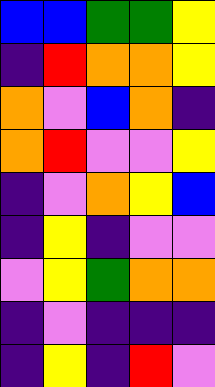[["blue", "blue", "green", "green", "yellow"], ["indigo", "red", "orange", "orange", "yellow"], ["orange", "violet", "blue", "orange", "indigo"], ["orange", "red", "violet", "violet", "yellow"], ["indigo", "violet", "orange", "yellow", "blue"], ["indigo", "yellow", "indigo", "violet", "violet"], ["violet", "yellow", "green", "orange", "orange"], ["indigo", "violet", "indigo", "indigo", "indigo"], ["indigo", "yellow", "indigo", "red", "violet"]]